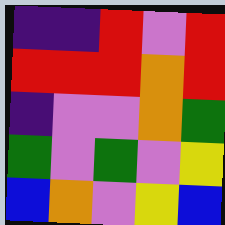[["indigo", "indigo", "red", "violet", "red"], ["red", "red", "red", "orange", "red"], ["indigo", "violet", "violet", "orange", "green"], ["green", "violet", "green", "violet", "yellow"], ["blue", "orange", "violet", "yellow", "blue"]]